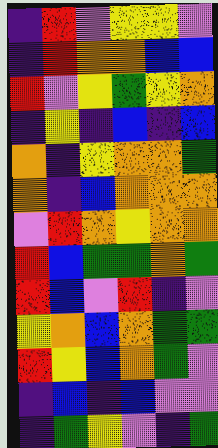[["indigo", "red", "violet", "yellow", "yellow", "violet"], ["indigo", "red", "orange", "orange", "blue", "blue"], ["red", "violet", "yellow", "green", "yellow", "orange"], ["indigo", "yellow", "indigo", "blue", "indigo", "blue"], ["orange", "indigo", "yellow", "orange", "orange", "green"], ["orange", "indigo", "blue", "orange", "orange", "orange"], ["violet", "red", "orange", "yellow", "orange", "orange"], ["red", "blue", "green", "green", "orange", "green"], ["red", "blue", "violet", "red", "indigo", "violet"], ["yellow", "orange", "blue", "orange", "green", "green"], ["red", "yellow", "blue", "orange", "green", "violet"], ["indigo", "blue", "indigo", "blue", "violet", "violet"], ["indigo", "green", "yellow", "violet", "indigo", "green"]]